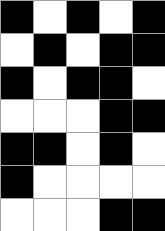[["black", "white", "black", "white", "black"], ["white", "black", "white", "black", "black"], ["black", "white", "black", "black", "white"], ["white", "white", "white", "black", "black"], ["black", "black", "white", "black", "white"], ["black", "white", "white", "white", "white"], ["white", "white", "white", "black", "black"]]